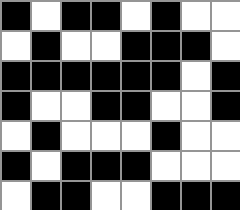[["black", "white", "black", "black", "white", "black", "white", "white"], ["white", "black", "white", "white", "black", "black", "black", "white"], ["black", "black", "black", "black", "black", "black", "white", "black"], ["black", "white", "white", "black", "black", "white", "white", "black"], ["white", "black", "white", "white", "white", "black", "white", "white"], ["black", "white", "black", "black", "black", "white", "white", "white"], ["white", "black", "black", "white", "white", "black", "black", "black"]]